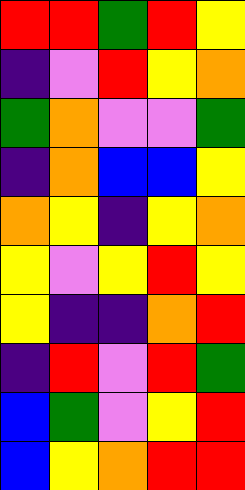[["red", "red", "green", "red", "yellow"], ["indigo", "violet", "red", "yellow", "orange"], ["green", "orange", "violet", "violet", "green"], ["indigo", "orange", "blue", "blue", "yellow"], ["orange", "yellow", "indigo", "yellow", "orange"], ["yellow", "violet", "yellow", "red", "yellow"], ["yellow", "indigo", "indigo", "orange", "red"], ["indigo", "red", "violet", "red", "green"], ["blue", "green", "violet", "yellow", "red"], ["blue", "yellow", "orange", "red", "red"]]